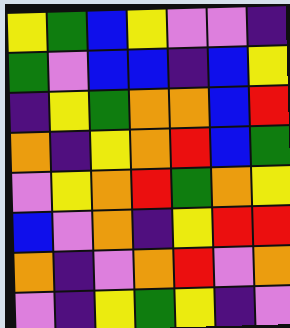[["yellow", "green", "blue", "yellow", "violet", "violet", "indigo"], ["green", "violet", "blue", "blue", "indigo", "blue", "yellow"], ["indigo", "yellow", "green", "orange", "orange", "blue", "red"], ["orange", "indigo", "yellow", "orange", "red", "blue", "green"], ["violet", "yellow", "orange", "red", "green", "orange", "yellow"], ["blue", "violet", "orange", "indigo", "yellow", "red", "red"], ["orange", "indigo", "violet", "orange", "red", "violet", "orange"], ["violet", "indigo", "yellow", "green", "yellow", "indigo", "violet"]]